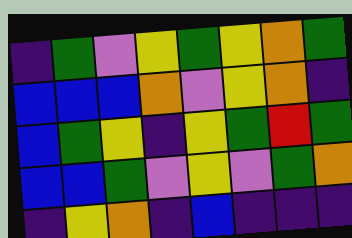[["indigo", "green", "violet", "yellow", "green", "yellow", "orange", "green"], ["blue", "blue", "blue", "orange", "violet", "yellow", "orange", "indigo"], ["blue", "green", "yellow", "indigo", "yellow", "green", "red", "green"], ["blue", "blue", "green", "violet", "yellow", "violet", "green", "orange"], ["indigo", "yellow", "orange", "indigo", "blue", "indigo", "indigo", "indigo"]]